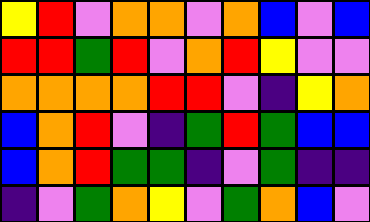[["yellow", "red", "violet", "orange", "orange", "violet", "orange", "blue", "violet", "blue"], ["red", "red", "green", "red", "violet", "orange", "red", "yellow", "violet", "violet"], ["orange", "orange", "orange", "orange", "red", "red", "violet", "indigo", "yellow", "orange"], ["blue", "orange", "red", "violet", "indigo", "green", "red", "green", "blue", "blue"], ["blue", "orange", "red", "green", "green", "indigo", "violet", "green", "indigo", "indigo"], ["indigo", "violet", "green", "orange", "yellow", "violet", "green", "orange", "blue", "violet"]]